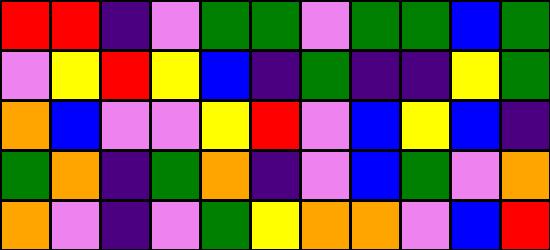[["red", "red", "indigo", "violet", "green", "green", "violet", "green", "green", "blue", "green"], ["violet", "yellow", "red", "yellow", "blue", "indigo", "green", "indigo", "indigo", "yellow", "green"], ["orange", "blue", "violet", "violet", "yellow", "red", "violet", "blue", "yellow", "blue", "indigo"], ["green", "orange", "indigo", "green", "orange", "indigo", "violet", "blue", "green", "violet", "orange"], ["orange", "violet", "indigo", "violet", "green", "yellow", "orange", "orange", "violet", "blue", "red"]]